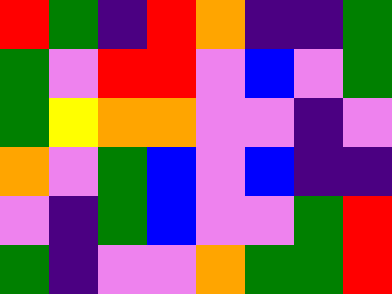[["red", "green", "indigo", "red", "orange", "indigo", "indigo", "green"], ["green", "violet", "red", "red", "violet", "blue", "violet", "green"], ["green", "yellow", "orange", "orange", "violet", "violet", "indigo", "violet"], ["orange", "violet", "green", "blue", "violet", "blue", "indigo", "indigo"], ["violet", "indigo", "green", "blue", "violet", "violet", "green", "red"], ["green", "indigo", "violet", "violet", "orange", "green", "green", "red"]]